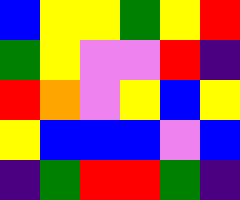[["blue", "yellow", "yellow", "green", "yellow", "red"], ["green", "yellow", "violet", "violet", "red", "indigo"], ["red", "orange", "violet", "yellow", "blue", "yellow"], ["yellow", "blue", "blue", "blue", "violet", "blue"], ["indigo", "green", "red", "red", "green", "indigo"]]